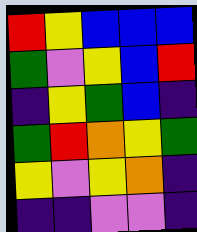[["red", "yellow", "blue", "blue", "blue"], ["green", "violet", "yellow", "blue", "red"], ["indigo", "yellow", "green", "blue", "indigo"], ["green", "red", "orange", "yellow", "green"], ["yellow", "violet", "yellow", "orange", "indigo"], ["indigo", "indigo", "violet", "violet", "indigo"]]